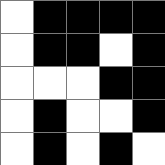[["white", "black", "black", "black", "black"], ["white", "black", "black", "white", "black"], ["white", "white", "white", "black", "black"], ["white", "black", "white", "white", "black"], ["white", "black", "white", "black", "white"]]